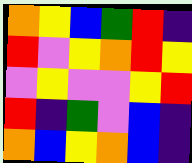[["orange", "yellow", "blue", "green", "red", "indigo"], ["red", "violet", "yellow", "orange", "red", "yellow"], ["violet", "yellow", "violet", "violet", "yellow", "red"], ["red", "indigo", "green", "violet", "blue", "indigo"], ["orange", "blue", "yellow", "orange", "blue", "indigo"]]